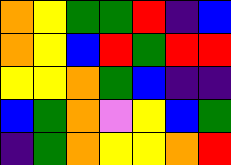[["orange", "yellow", "green", "green", "red", "indigo", "blue"], ["orange", "yellow", "blue", "red", "green", "red", "red"], ["yellow", "yellow", "orange", "green", "blue", "indigo", "indigo"], ["blue", "green", "orange", "violet", "yellow", "blue", "green"], ["indigo", "green", "orange", "yellow", "yellow", "orange", "red"]]